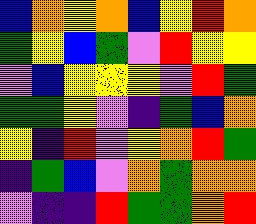[["blue", "orange", "yellow", "orange", "blue", "yellow", "red", "orange"], ["green", "yellow", "blue", "green", "violet", "red", "yellow", "yellow"], ["violet", "blue", "yellow", "yellow", "yellow", "violet", "red", "green"], ["green", "green", "yellow", "violet", "indigo", "green", "blue", "orange"], ["yellow", "indigo", "red", "violet", "yellow", "orange", "red", "green"], ["indigo", "green", "blue", "violet", "orange", "green", "orange", "orange"], ["violet", "indigo", "indigo", "red", "green", "green", "orange", "red"]]